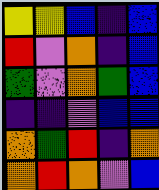[["yellow", "yellow", "blue", "indigo", "blue"], ["red", "violet", "orange", "indigo", "blue"], ["green", "violet", "orange", "green", "blue"], ["indigo", "indigo", "violet", "blue", "blue"], ["orange", "green", "red", "indigo", "orange"], ["orange", "red", "orange", "violet", "blue"]]